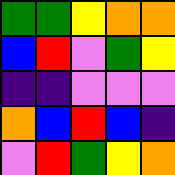[["green", "green", "yellow", "orange", "orange"], ["blue", "red", "violet", "green", "yellow"], ["indigo", "indigo", "violet", "violet", "violet"], ["orange", "blue", "red", "blue", "indigo"], ["violet", "red", "green", "yellow", "orange"]]